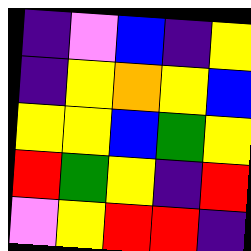[["indigo", "violet", "blue", "indigo", "yellow"], ["indigo", "yellow", "orange", "yellow", "blue"], ["yellow", "yellow", "blue", "green", "yellow"], ["red", "green", "yellow", "indigo", "red"], ["violet", "yellow", "red", "red", "indigo"]]